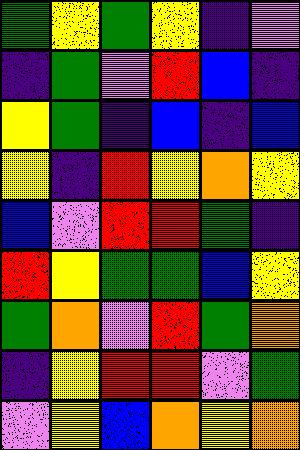[["green", "yellow", "green", "yellow", "indigo", "violet"], ["indigo", "green", "violet", "red", "blue", "indigo"], ["yellow", "green", "indigo", "blue", "indigo", "blue"], ["yellow", "indigo", "red", "yellow", "orange", "yellow"], ["blue", "violet", "red", "red", "green", "indigo"], ["red", "yellow", "green", "green", "blue", "yellow"], ["green", "orange", "violet", "red", "green", "orange"], ["indigo", "yellow", "red", "red", "violet", "green"], ["violet", "yellow", "blue", "orange", "yellow", "orange"]]